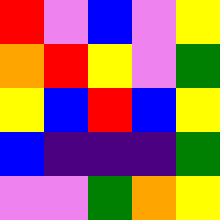[["red", "violet", "blue", "violet", "yellow"], ["orange", "red", "yellow", "violet", "green"], ["yellow", "blue", "red", "blue", "yellow"], ["blue", "indigo", "indigo", "indigo", "green"], ["violet", "violet", "green", "orange", "yellow"]]